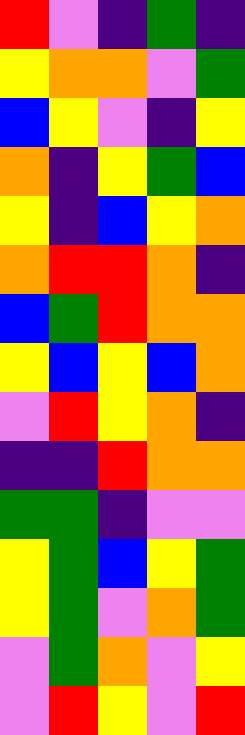[["red", "violet", "indigo", "green", "indigo"], ["yellow", "orange", "orange", "violet", "green"], ["blue", "yellow", "violet", "indigo", "yellow"], ["orange", "indigo", "yellow", "green", "blue"], ["yellow", "indigo", "blue", "yellow", "orange"], ["orange", "red", "red", "orange", "indigo"], ["blue", "green", "red", "orange", "orange"], ["yellow", "blue", "yellow", "blue", "orange"], ["violet", "red", "yellow", "orange", "indigo"], ["indigo", "indigo", "red", "orange", "orange"], ["green", "green", "indigo", "violet", "violet"], ["yellow", "green", "blue", "yellow", "green"], ["yellow", "green", "violet", "orange", "green"], ["violet", "green", "orange", "violet", "yellow"], ["violet", "red", "yellow", "violet", "red"]]